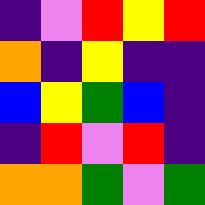[["indigo", "violet", "red", "yellow", "red"], ["orange", "indigo", "yellow", "indigo", "indigo"], ["blue", "yellow", "green", "blue", "indigo"], ["indigo", "red", "violet", "red", "indigo"], ["orange", "orange", "green", "violet", "green"]]